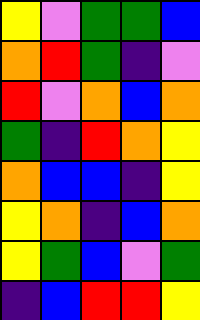[["yellow", "violet", "green", "green", "blue"], ["orange", "red", "green", "indigo", "violet"], ["red", "violet", "orange", "blue", "orange"], ["green", "indigo", "red", "orange", "yellow"], ["orange", "blue", "blue", "indigo", "yellow"], ["yellow", "orange", "indigo", "blue", "orange"], ["yellow", "green", "blue", "violet", "green"], ["indigo", "blue", "red", "red", "yellow"]]